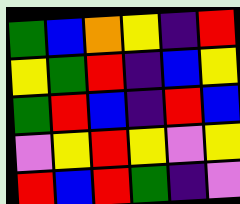[["green", "blue", "orange", "yellow", "indigo", "red"], ["yellow", "green", "red", "indigo", "blue", "yellow"], ["green", "red", "blue", "indigo", "red", "blue"], ["violet", "yellow", "red", "yellow", "violet", "yellow"], ["red", "blue", "red", "green", "indigo", "violet"]]